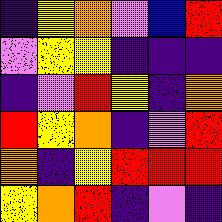[["indigo", "yellow", "orange", "violet", "blue", "red"], ["violet", "yellow", "yellow", "indigo", "indigo", "indigo"], ["indigo", "violet", "red", "yellow", "indigo", "orange"], ["red", "yellow", "orange", "indigo", "violet", "red"], ["orange", "indigo", "yellow", "red", "red", "red"], ["yellow", "orange", "red", "indigo", "violet", "indigo"]]